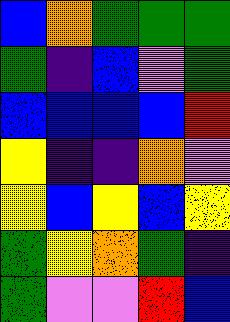[["blue", "orange", "green", "green", "green"], ["green", "indigo", "blue", "violet", "green"], ["blue", "blue", "blue", "blue", "red"], ["yellow", "indigo", "indigo", "orange", "violet"], ["yellow", "blue", "yellow", "blue", "yellow"], ["green", "yellow", "orange", "green", "indigo"], ["green", "violet", "violet", "red", "blue"]]